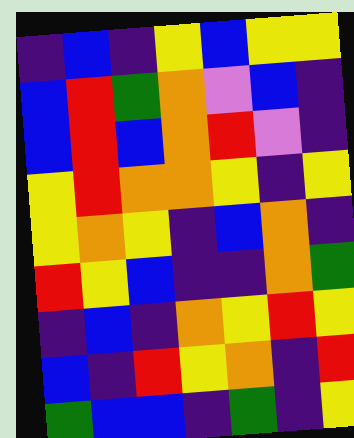[["indigo", "blue", "indigo", "yellow", "blue", "yellow", "yellow"], ["blue", "red", "green", "orange", "violet", "blue", "indigo"], ["blue", "red", "blue", "orange", "red", "violet", "indigo"], ["yellow", "red", "orange", "orange", "yellow", "indigo", "yellow"], ["yellow", "orange", "yellow", "indigo", "blue", "orange", "indigo"], ["red", "yellow", "blue", "indigo", "indigo", "orange", "green"], ["indigo", "blue", "indigo", "orange", "yellow", "red", "yellow"], ["blue", "indigo", "red", "yellow", "orange", "indigo", "red"], ["green", "blue", "blue", "indigo", "green", "indigo", "yellow"]]